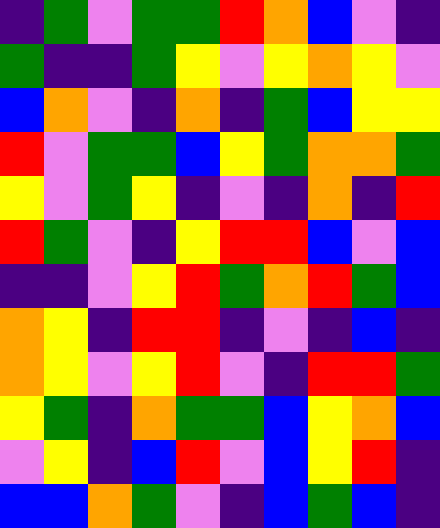[["indigo", "green", "violet", "green", "green", "red", "orange", "blue", "violet", "indigo"], ["green", "indigo", "indigo", "green", "yellow", "violet", "yellow", "orange", "yellow", "violet"], ["blue", "orange", "violet", "indigo", "orange", "indigo", "green", "blue", "yellow", "yellow"], ["red", "violet", "green", "green", "blue", "yellow", "green", "orange", "orange", "green"], ["yellow", "violet", "green", "yellow", "indigo", "violet", "indigo", "orange", "indigo", "red"], ["red", "green", "violet", "indigo", "yellow", "red", "red", "blue", "violet", "blue"], ["indigo", "indigo", "violet", "yellow", "red", "green", "orange", "red", "green", "blue"], ["orange", "yellow", "indigo", "red", "red", "indigo", "violet", "indigo", "blue", "indigo"], ["orange", "yellow", "violet", "yellow", "red", "violet", "indigo", "red", "red", "green"], ["yellow", "green", "indigo", "orange", "green", "green", "blue", "yellow", "orange", "blue"], ["violet", "yellow", "indigo", "blue", "red", "violet", "blue", "yellow", "red", "indigo"], ["blue", "blue", "orange", "green", "violet", "indigo", "blue", "green", "blue", "indigo"]]